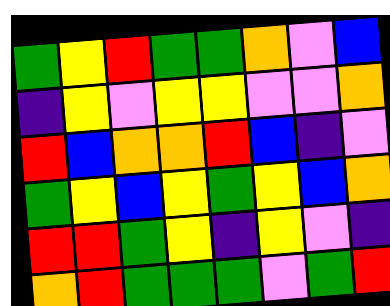[["green", "yellow", "red", "green", "green", "orange", "violet", "blue"], ["indigo", "yellow", "violet", "yellow", "yellow", "violet", "violet", "orange"], ["red", "blue", "orange", "orange", "red", "blue", "indigo", "violet"], ["green", "yellow", "blue", "yellow", "green", "yellow", "blue", "orange"], ["red", "red", "green", "yellow", "indigo", "yellow", "violet", "indigo"], ["orange", "red", "green", "green", "green", "violet", "green", "red"]]